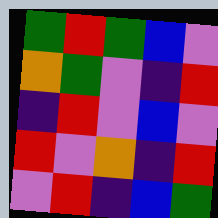[["green", "red", "green", "blue", "violet"], ["orange", "green", "violet", "indigo", "red"], ["indigo", "red", "violet", "blue", "violet"], ["red", "violet", "orange", "indigo", "red"], ["violet", "red", "indigo", "blue", "green"]]